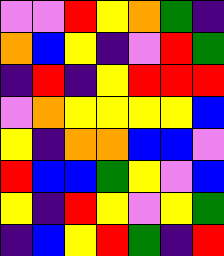[["violet", "violet", "red", "yellow", "orange", "green", "indigo"], ["orange", "blue", "yellow", "indigo", "violet", "red", "green"], ["indigo", "red", "indigo", "yellow", "red", "red", "red"], ["violet", "orange", "yellow", "yellow", "yellow", "yellow", "blue"], ["yellow", "indigo", "orange", "orange", "blue", "blue", "violet"], ["red", "blue", "blue", "green", "yellow", "violet", "blue"], ["yellow", "indigo", "red", "yellow", "violet", "yellow", "green"], ["indigo", "blue", "yellow", "red", "green", "indigo", "red"]]